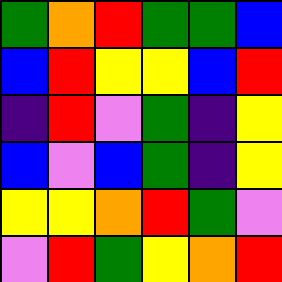[["green", "orange", "red", "green", "green", "blue"], ["blue", "red", "yellow", "yellow", "blue", "red"], ["indigo", "red", "violet", "green", "indigo", "yellow"], ["blue", "violet", "blue", "green", "indigo", "yellow"], ["yellow", "yellow", "orange", "red", "green", "violet"], ["violet", "red", "green", "yellow", "orange", "red"]]